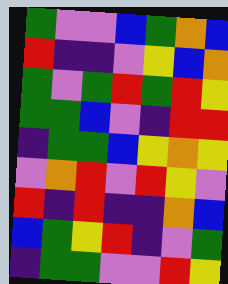[["green", "violet", "violet", "blue", "green", "orange", "blue"], ["red", "indigo", "indigo", "violet", "yellow", "blue", "orange"], ["green", "violet", "green", "red", "green", "red", "yellow"], ["green", "green", "blue", "violet", "indigo", "red", "red"], ["indigo", "green", "green", "blue", "yellow", "orange", "yellow"], ["violet", "orange", "red", "violet", "red", "yellow", "violet"], ["red", "indigo", "red", "indigo", "indigo", "orange", "blue"], ["blue", "green", "yellow", "red", "indigo", "violet", "green"], ["indigo", "green", "green", "violet", "violet", "red", "yellow"]]